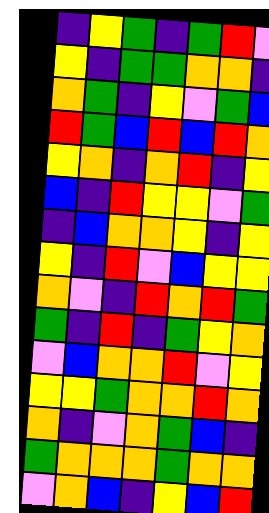[["indigo", "yellow", "green", "indigo", "green", "red", "violet"], ["yellow", "indigo", "green", "green", "orange", "orange", "indigo"], ["orange", "green", "indigo", "yellow", "violet", "green", "blue"], ["red", "green", "blue", "red", "blue", "red", "orange"], ["yellow", "orange", "indigo", "orange", "red", "indigo", "yellow"], ["blue", "indigo", "red", "yellow", "yellow", "violet", "green"], ["indigo", "blue", "orange", "orange", "yellow", "indigo", "yellow"], ["yellow", "indigo", "red", "violet", "blue", "yellow", "yellow"], ["orange", "violet", "indigo", "red", "orange", "red", "green"], ["green", "indigo", "red", "indigo", "green", "yellow", "orange"], ["violet", "blue", "orange", "orange", "red", "violet", "yellow"], ["yellow", "yellow", "green", "orange", "orange", "red", "orange"], ["orange", "indigo", "violet", "orange", "green", "blue", "indigo"], ["green", "orange", "orange", "orange", "green", "orange", "orange"], ["violet", "orange", "blue", "indigo", "yellow", "blue", "red"]]